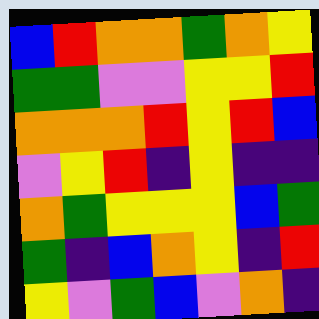[["blue", "red", "orange", "orange", "green", "orange", "yellow"], ["green", "green", "violet", "violet", "yellow", "yellow", "red"], ["orange", "orange", "orange", "red", "yellow", "red", "blue"], ["violet", "yellow", "red", "indigo", "yellow", "indigo", "indigo"], ["orange", "green", "yellow", "yellow", "yellow", "blue", "green"], ["green", "indigo", "blue", "orange", "yellow", "indigo", "red"], ["yellow", "violet", "green", "blue", "violet", "orange", "indigo"]]